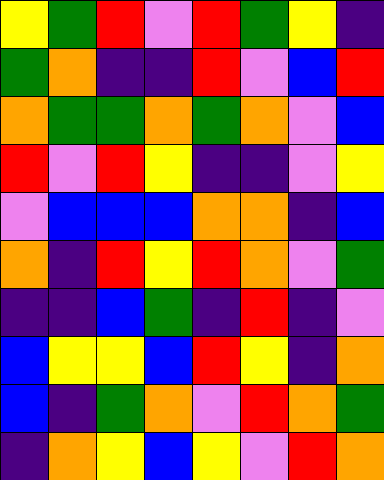[["yellow", "green", "red", "violet", "red", "green", "yellow", "indigo"], ["green", "orange", "indigo", "indigo", "red", "violet", "blue", "red"], ["orange", "green", "green", "orange", "green", "orange", "violet", "blue"], ["red", "violet", "red", "yellow", "indigo", "indigo", "violet", "yellow"], ["violet", "blue", "blue", "blue", "orange", "orange", "indigo", "blue"], ["orange", "indigo", "red", "yellow", "red", "orange", "violet", "green"], ["indigo", "indigo", "blue", "green", "indigo", "red", "indigo", "violet"], ["blue", "yellow", "yellow", "blue", "red", "yellow", "indigo", "orange"], ["blue", "indigo", "green", "orange", "violet", "red", "orange", "green"], ["indigo", "orange", "yellow", "blue", "yellow", "violet", "red", "orange"]]